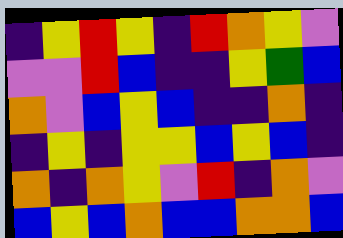[["indigo", "yellow", "red", "yellow", "indigo", "red", "orange", "yellow", "violet"], ["violet", "violet", "red", "blue", "indigo", "indigo", "yellow", "green", "blue"], ["orange", "violet", "blue", "yellow", "blue", "indigo", "indigo", "orange", "indigo"], ["indigo", "yellow", "indigo", "yellow", "yellow", "blue", "yellow", "blue", "indigo"], ["orange", "indigo", "orange", "yellow", "violet", "red", "indigo", "orange", "violet"], ["blue", "yellow", "blue", "orange", "blue", "blue", "orange", "orange", "blue"]]